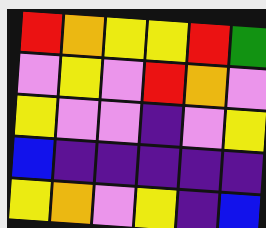[["red", "orange", "yellow", "yellow", "red", "green"], ["violet", "yellow", "violet", "red", "orange", "violet"], ["yellow", "violet", "violet", "indigo", "violet", "yellow"], ["blue", "indigo", "indigo", "indigo", "indigo", "indigo"], ["yellow", "orange", "violet", "yellow", "indigo", "blue"]]